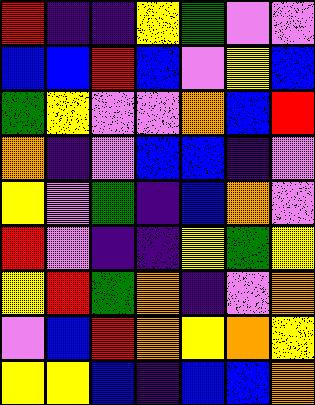[["red", "indigo", "indigo", "yellow", "green", "violet", "violet"], ["blue", "blue", "red", "blue", "violet", "yellow", "blue"], ["green", "yellow", "violet", "violet", "orange", "blue", "red"], ["orange", "indigo", "violet", "blue", "blue", "indigo", "violet"], ["yellow", "violet", "green", "indigo", "blue", "orange", "violet"], ["red", "violet", "indigo", "indigo", "yellow", "green", "yellow"], ["yellow", "red", "green", "orange", "indigo", "violet", "orange"], ["violet", "blue", "red", "orange", "yellow", "orange", "yellow"], ["yellow", "yellow", "blue", "indigo", "blue", "blue", "orange"]]